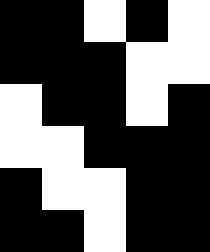[["black", "black", "white", "black", "white"], ["black", "black", "black", "white", "white"], ["white", "black", "black", "white", "black"], ["white", "white", "black", "black", "black"], ["black", "white", "white", "black", "black"], ["black", "black", "white", "black", "black"]]